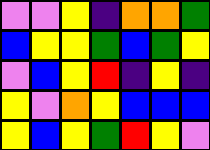[["violet", "violet", "yellow", "indigo", "orange", "orange", "green"], ["blue", "yellow", "yellow", "green", "blue", "green", "yellow"], ["violet", "blue", "yellow", "red", "indigo", "yellow", "indigo"], ["yellow", "violet", "orange", "yellow", "blue", "blue", "blue"], ["yellow", "blue", "yellow", "green", "red", "yellow", "violet"]]